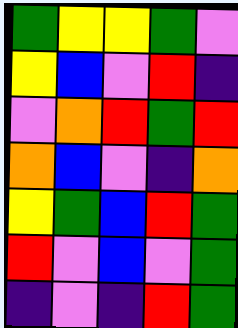[["green", "yellow", "yellow", "green", "violet"], ["yellow", "blue", "violet", "red", "indigo"], ["violet", "orange", "red", "green", "red"], ["orange", "blue", "violet", "indigo", "orange"], ["yellow", "green", "blue", "red", "green"], ["red", "violet", "blue", "violet", "green"], ["indigo", "violet", "indigo", "red", "green"]]